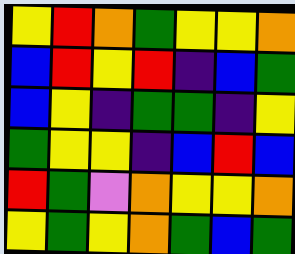[["yellow", "red", "orange", "green", "yellow", "yellow", "orange"], ["blue", "red", "yellow", "red", "indigo", "blue", "green"], ["blue", "yellow", "indigo", "green", "green", "indigo", "yellow"], ["green", "yellow", "yellow", "indigo", "blue", "red", "blue"], ["red", "green", "violet", "orange", "yellow", "yellow", "orange"], ["yellow", "green", "yellow", "orange", "green", "blue", "green"]]